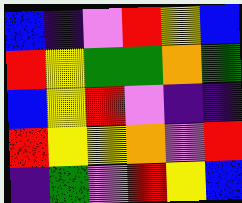[["blue", "indigo", "violet", "red", "yellow", "blue"], ["red", "yellow", "green", "green", "orange", "green"], ["blue", "yellow", "red", "violet", "indigo", "indigo"], ["red", "yellow", "yellow", "orange", "violet", "red"], ["indigo", "green", "violet", "red", "yellow", "blue"]]